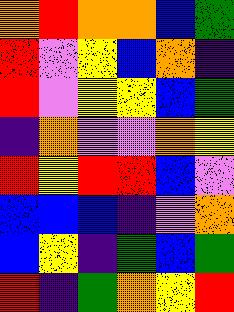[["orange", "red", "orange", "orange", "blue", "green"], ["red", "violet", "yellow", "blue", "orange", "indigo"], ["red", "violet", "yellow", "yellow", "blue", "green"], ["indigo", "orange", "violet", "violet", "orange", "yellow"], ["red", "yellow", "red", "red", "blue", "violet"], ["blue", "blue", "blue", "indigo", "violet", "orange"], ["blue", "yellow", "indigo", "green", "blue", "green"], ["red", "indigo", "green", "orange", "yellow", "red"]]